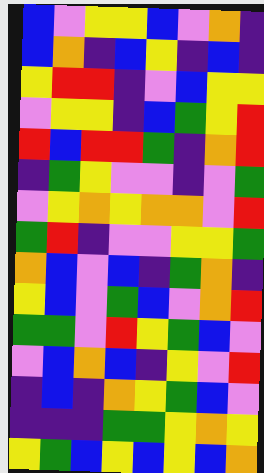[["blue", "violet", "yellow", "yellow", "blue", "violet", "orange", "indigo"], ["blue", "orange", "indigo", "blue", "yellow", "indigo", "blue", "indigo"], ["yellow", "red", "red", "indigo", "violet", "blue", "yellow", "yellow"], ["violet", "yellow", "yellow", "indigo", "blue", "green", "yellow", "red"], ["red", "blue", "red", "red", "green", "indigo", "orange", "red"], ["indigo", "green", "yellow", "violet", "violet", "indigo", "violet", "green"], ["violet", "yellow", "orange", "yellow", "orange", "orange", "violet", "red"], ["green", "red", "indigo", "violet", "violet", "yellow", "yellow", "green"], ["orange", "blue", "violet", "blue", "indigo", "green", "orange", "indigo"], ["yellow", "blue", "violet", "green", "blue", "violet", "orange", "red"], ["green", "green", "violet", "red", "yellow", "green", "blue", "violet"], ["violet", "blue", "orange", "blue", "indigo", "yellow", "violet", "red"], ["indigo", "blue", "indigo", "orange", "yellow", "green", "blue", "violet"], ["indigo", "indigo", "indigo", "green", "green", "yellow", "orange", "yellow"], ["yellow", "green", "blue", "yellow", "blue", "yellow", "blue", "orange"]]